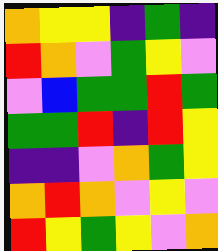[["orange", "yellow", "yellow", "indigo", "green", "indigo"], ["red", "orange", "violet", "green", "yellow", "violet"], ["violet", "blue", "green", "green", "red", "green"], ["green", "green", "red", "indigo", "red", "yellow"], ["indigo", "indigo", "violet", "orange", "green", "yellow"], ["orange", "red", "orange", "violet", "yellow", "violet"], ["red", "yellow", "green", "yellow", "violet", "orange"]]